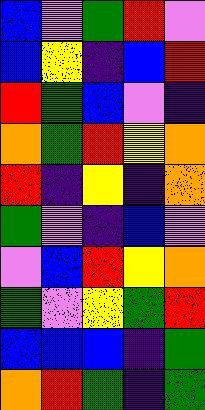[["blue", "violet", "green", "red", "violet"], ["blue", "yellow", "indigo", "blue", "red"], ["red", "green", "blue", "violet", "indigo"], ["orange", "green", "red", "yellow", "orange"], ["red", "indigo", "yellow", "indigo", "orange"], ["green", "violet", "indigo", "blue", "violet"], ["violet", "blue", "red", "yellow", "orange"], ["green", "violet", "yellow", "green", "red"], ["blue", "blue", "blue", "indigo", "green"], ["orange", "red", "green", "indigo", "green"]]